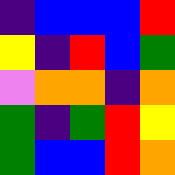[["indigo", "blue", "blue", "blue", "red"], ["yellow", "indigo", "red", "blue", "green"], ["violet", "orange", "orange", "indigo", "orange"], ["green", "indigo", "green", "red", "yellow"], ["green", "blue", "blue", "red", "orange"]]